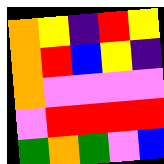[["orange", "yellow", "indigo", "red", "yellow"], ["orange", "red", "blue", "yellow", "indigo"], ["orange", "violet", "violet", "violet", "violet"], ["violet", "red", "red", "red", "red"], ["green", "orange", "green", "violet", "blue"]]